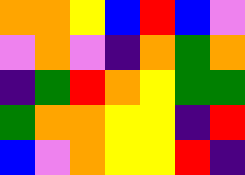[["orange", "orange", "yellow", "blue", "red", "blue", "violet"], ["violet", "orange", "violet", "indigo", "orange", "green", "orange"], ["indigo", "green", "red", "orange", "yellow", "green", "green"], ["green", "orange", "orange", "yellow", "yellow", "indigo", "red"], ["blue", "violet", "orange", "yellow", "yellow", "red", "indigo"]]